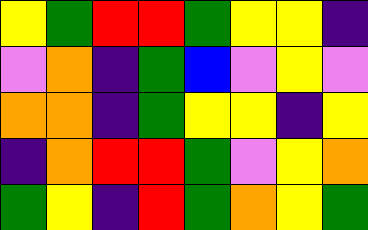[["yellow", "green", "red", "red", "green", "yellow", "yellow", "indigo"], ["violet", "orange", "indigo", "green", "blue", "violet", "yellow", "violet"], ["orange", "orange", "indigo", "green", "yellow", "yellow", "indigo", "yellow"], ["indigo", "orange", "red", "red", "green", "violet", "yellow", "orange"], ["green", "yellow", "indigo", "red", "green", "orange", "yellow", "green"]]